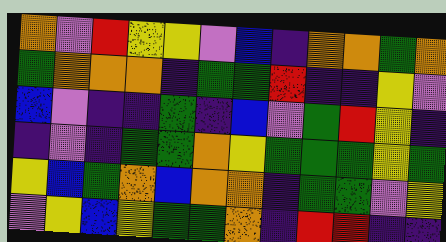[["orange", "violet", "red", "yellow", "yellow", "violet", "blue", "indigo", "orange", "orange", "green", "orange"], ["green", "orange", "orange", "orange", "indigo", "green", "green", "red", "indigo", "indigo", "yellow", "violet"], ["blue", "violet", "indigo", "indigo", "green", "indigo", "blue", "violet", "green", "red", "yellow", "indigo"], ["indigo", "violet", "indigo", "green", "green", "orange", "yellow", "green", "green", "green", "yellow", "green"], ["yellow", "blue", "green", "orange", "blue", "orange", "orange", "indigo", "green", "green", "violet", "yellow"], ["violet", "yellow", "blue", "yellow", "green", "green", "orange", "indigo", "red", "red", "indigo", "indigo"]]